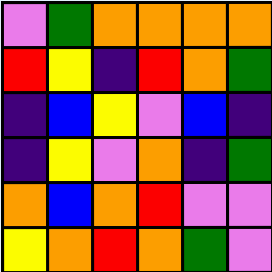[["violet", "green", "orange", "orange", "orange", "orange"], ["red", "yellow", "indigo", "red", "orange", "green"], ["indigo", "blue", "yellow", "violet", "blue", "indigo"], ["indigo", "yellow", "violet", "orange", "indigo", "green"], ["orange", "blue", "orange", "red", "violet", "violet"], ["yellow", "orange", "red", "orange", "green", "violet"]]